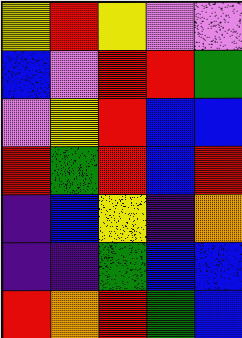[["yellow", "red", "yellow", "violet", "violet"], ["blue", "violet", "red", "red", "green"], ["violet", "yellow", "red", "blue", "blue"], ["red", "green", "red", "blue", "red"], ["indigo", "blue", "yellow", "indigo", "orange"], ["indigo", "indigo", "green", "blue", "blue"], ["red", "orange", "red", "green", "blue"]]